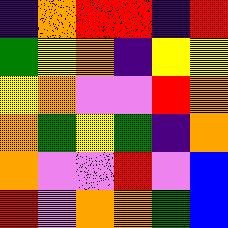[["indigo", "orange", "red", "red", "indigo", "red"], ["green", "yellow", "orange", "indigo", "yellow", "yellow"], ["yellow", "orange", "violet", "violet", "red", "orange"], ["orange", "green", "yellow", "green", "indigo", "orange"], ["orange", "violet", "violet", "red", "violet", "blue"], ["red", "violet", "orange", "orange", "green", "blue"]]